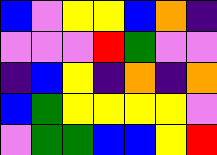[["blue", "violet", "yellow", "yellow", "blue", "orange", "indigo"], ["violet", "violet", "violet", "red", "green", "violet", "violet"], ["indigo", "blue", "yellow", "indigo", "orange", "indigo", "orange"], ["blue", "green", "yellow", "yellow", "yellow", "yellow", "violet"], ["violet", "green", "green", "blue", "blue", "yellow", "red"]]